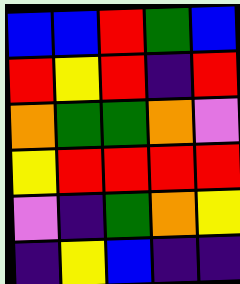[["blue", "blue", "red", "green", "blue"], ["red", "yellow", "red", "indigo", "red"], ["orange", "green", "green", "orange", "violet"], ["yellow", "red", "red", "red", "red"], ["violet", "indigo", "green", "orange", "yellow"], ["indigo", "yellow", "blue", "indigo", "indigo"]]